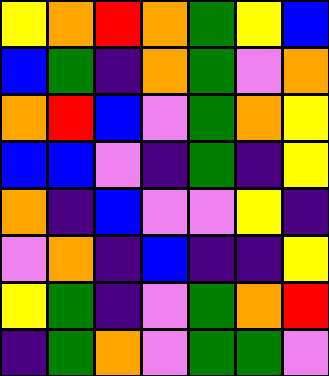[["yellow", "orange", "red", "orange", "green", "yellow", "blue"], ["blue", "green", "indigo", "orange", "green", "violet", "orange"], ["orange", "red", "blue", "violet", "green", "orange", "yellow"], ["blue", "blue", "violet", "indigo", "green", "indigo", "yellow"], ["orange", "indigo", "blue", "violet", "violet", "yellow", "indigo"], ["violet", "orange", "indigo", "blue", "indigo", "indigo", "yellow"], ["yellow", "green", "indigo", "violet", "green", "orange", "red"], ["indigo", "green", "orange", "violet", "green", "green", "violet"]]